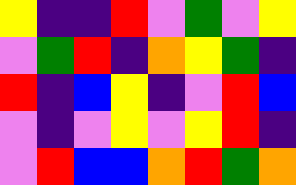[["yellow", "indigo", "indigo", "red", "violet", "green", "violet", "yellow"], ["violet", "green", "red", "indigo", "orange", "yellow", "green", "indigo"], ["red", "indigo", "blue", "yellow", "indigo", "violet", "red", "blue"], ["violet", "indigo", "violet", "yellow", "violet", "yellow", "red", "indigo"], ["violet", "red", "blue", "blue", "orange", "red", "green", "orange"]]